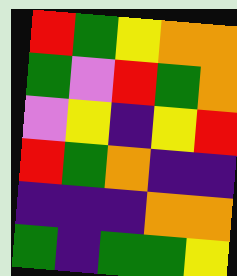[["red", "green", "yellow", "orange", "orange"], ["green", "violet", "red", "green", "orange"], ["violet", "yellow", "indigo", "yellow", "red"], ["red", "green", "orange", "indigo", "indigo"], ["indigo", "indigo", "indigo", "orange", "orange"], ["green", "indigo", "green", "green", "yellow"]]